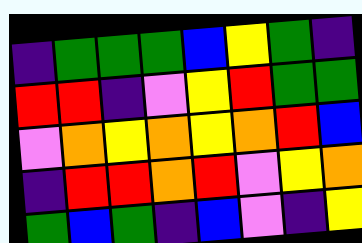[["indigo", "green", "green", "green", "blue", "yellow", "green", "indigo"], ["red", "red", "indigo", "violet", "yellow", "red", "green", "green"], ["violet", "orange", "yellow", "orange", "yellow", "orange", "red", "blue"], ["indigo", "red", "red", "orange", "red", "violet", "yellow", "orange"], ["green", "blue", "green", "indigo", "blue", "violet", "indigo", "yellow"]]